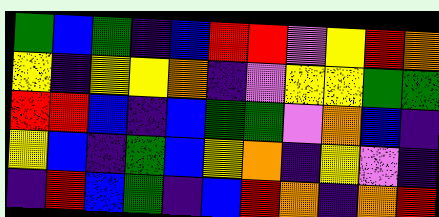[["green", "blue", "green", "indigo", "blue", "red", "red", "violet", "yellow", "red", "orange"], ["yellow", "indigo", "yellow", "yellow", "orange", "indigo", "violet", "yellow", "yellow", "green", "green"], ["red", "red", "blue", "indigo", "blue", "green", "green", "violet", "orange", "blue", "indigo"], ["yellow", "blue", "indigo", "green", "blue", "yellow", "orange", "indigo", "yellow", "violet", "indigo"], ["indigo", "red", "blue", "green", "indigo", "blue", "red", "orange", "indigo", "orange", "red"]]